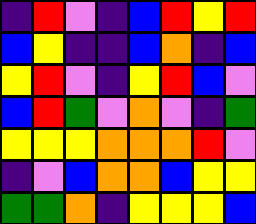[["indigo", "red", "violet", "indigo", "blue", "red", "yellow", "red"], ["blue", "yellow", "indigo", "indigo", "blue", "orange", "indigo", "blue"], ["yellow", "red", "violet", "indigo", "yellow", "red", "blue", "violet"], ["blue", "red", "green", "violet", "orange", "violet", "indigo", "green"], ["yellow", "yellow", "yellow", "orange", "orange", "orange", "red", "violet"], ["indigo", "violet", "blue", "orange", "orange", "blue", "yellow", "yellow"], ["green", "green", "orange", "indigo", "yellow", "yellow", "yellow", "blue"]]